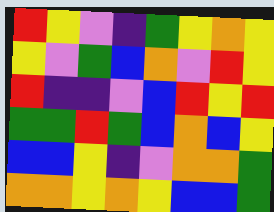[["red", "yellow", "violet", "indigo", "green", "yellow", "orange", "yellow"], ["yellow", "violet", "green", "blue", "orange", "violet", "red", "yellow"], ["red", "indigo", "indigo", "violet", "blue", "red", "yellow", "red"], ["green", "green", "red", "green", "blue", "orange", "blue", "yellow"], ["blue", "blue", "yellow", "indigo", "violet", "orange", "orange", "green"], ["orange", "orange", "yellow", "orange", "yellow", "blue", "blue", "green"]]